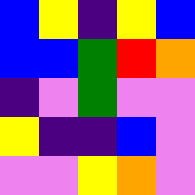[["blue", "yellow", "indigo", "yellow", "blue"], ["blue", "blue", "green", "red", "orange"], ["indigo", "violet", "green", "violet", "violet"], ["yellow", "indigo", "indigo", "blue", "violet"], ["violet", "violet", "yellow", "orange", "violet"]]